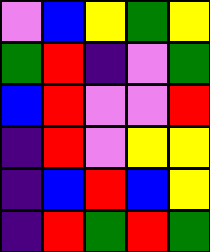[["violet", "blue", "yellow", "green", "yellow"], ["green", "red", "indigo", "violet", "green"], ["blue", "red", "violet", "violet", "red"], ["indigo", "red", "violet", "yellow", "yellow"], ["indigo", "blue", "red", "blue", "yellow"], ["indigo", "red", "green", "red", "green"]]